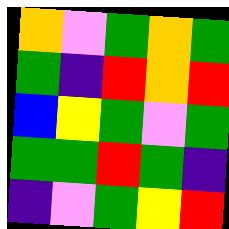[["orange", "violet", "green", "orange", "green"], ["green", "indigo", "red", "orange", "red"], ["blue", "yellow", "green", "violet", "green"], ["green", "green", "red", "green", "indigo"], ["indigo", "violet", "green", "yellow", "red"]]